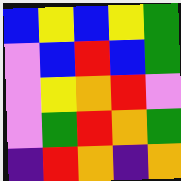[["blue", "yellow", "blue", "yellow", "green"], ["violet", "blue", "red", "blue", "green"], ["violet", "yellow", "orange", "red", "violet"], ["violet", "green", "red", "orange", "green"], ["indigo", "red", "orange", "indigo", "orange"]]